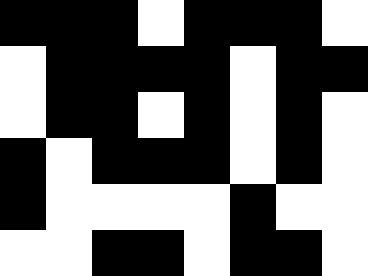[["black", "black", "black", "white", "black", "black", "black", "white"], ["white", "black", "black", "black", "black", "white", "black", "black"], ["white", "black", "black", "white", "black", "white", "black", "white"], ["black", "white", "black", "black", "black", "white", "black", "white"], ["black", "white", "white", "white", "white", "black", "white", "white"], ["white", "white", "black", "black", "white", "black", "black", "white"]]